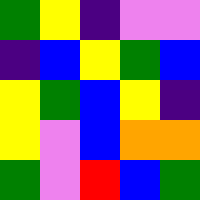[["green", "yellow", "indigo", "violet", "violet"], ["indigo", "blue", "yellow", "green", "blue"], ["yellow", "green", "blue", "yellow", "indigo"], ["yellow", "violet", "blue", "orange", "orange"], ["green", "violet", "red", "blue", "green"]]